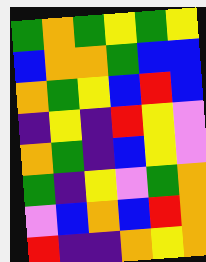[["green", "orange", "green", "yellow", "green", "yellow"], ["blue", "orange", "orange", "green", "blue", "blue"], ["orange", "green", "yellow", "blue", "red", "blue"], ["indigo", "yellow", "indigo", "red", "yellow", "violet"], ["orange", "green", "indigo", "blue", "yellow", "violet"], ["green", "indigo", "yellow", "violet", "green", "orange"], ["violet", "blue", "orange", "blue", "red", "orange"], ["red", "indigo", "indigo", "orange", "yellow", "orange"]]